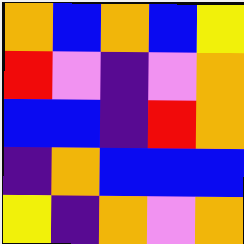[["orange", "blue", "orange", "blue", "yellow"], ["red", "violet", "indigo", "violet", "orange"], ["blue", "blue", "indigo", "red", "orange"], ["indigo", "orange", "blue", "blue", "blue"], ["yellow", "indigo", "orange", "violet", "orange"]]